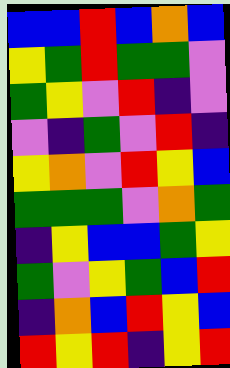[["blue", "blue", "red", "blue", "orange", "blue"], ["yellow", "green", "red", "green", "green", "violet"], ["green", "yellow", "violet", "red", "indigo", "violet"], ["violet", "indigo", "green", "violet", "red", "indigo"], ["yellow", "orange", "violet", "red", "yellow", "blue"], ["green", "green", "green", "violet", "orange", "green"], ["indigo", "yellow", "blue", "blue", "green", "yellow"], ["green", "violet", "yellow", "green", "blue", "red"], ["indigo", "orange", "blue", "red", "yellow", "blue"], ["red", "yellow", "red", "indigo", "yellow", "red"]]